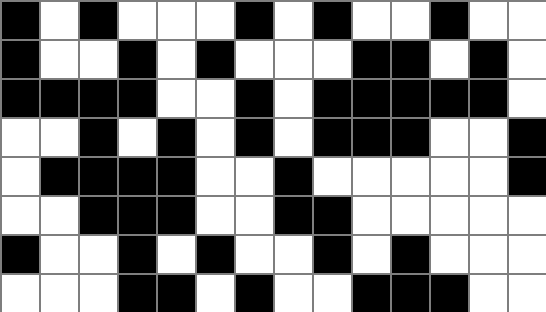[["black", "white", "black", "white", "white", "white", "black", "white", "black", "white", "white", "black", "white", "white"], ["black", "white", "white", "black", "white", "black", "white", "white", "white", "black", "black", "white", "black", "white"], ["black", "black", "black", "black", "white", "white", "black", "white", "black", "black", "black", "black", "black", "white"], ["white", "white", "black", "white", "black", "white", "black", "white", "black", "black", "black", "white", "white", "black"], ["white", "black", "black", "black", "black", "white", "white", "black", "white", "white", "white", "white", "white", "black"], ["white", "white", "black", "black", "black", "white", "white", "black", "black", "white", "white", "white", "white", "white"], ["black", "white", "white", "black", "white", "black", "white", "white", "black", "white", "black", "white", "white", "white"], ["white", "white", "white", "black", "black", "white", "black", "white", "white", "black", "black", "black", "white", "white"]]